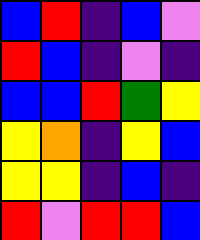[["blue", "red", "indigo", "blue", "violet"], ["red", "blue", "indigo", "violet", "indigo"], ["blue", "blue", "red", "green", "yellow"], ["yellow", "orange", "indigo", "yellow", "blue"], ["yellow", "yellow", "indigo", "blue", "indigo"], ["red", "violet", "red", "red", "blue"]]